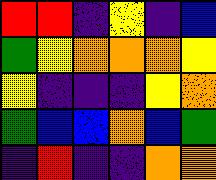[["red", "red", "indigo", "yellow", "indigo", "blue"], ["green", "yellow", "orange", "orange", "orange", "yellow"], ["yellow", "indigo", "indigo", "indigo", "yellow", "orange"], ["green", "blue", "blue", "orange", "blue", "green"], ["indigo", "red", "indigo", "indigo", "orange", "orange"]]